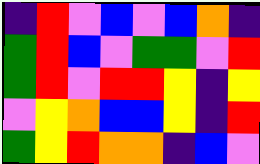[["indigo", "red", "violet", "blue", "violet", "blue", "orange", "indigo"], ["green", "red", "blue", "violet", "green", "green", "violet", "red"], ["green", "red", "violet", "red", "red", "yellow", "indigo", "yellow"], ["violet", "yellow", "orange", "blue", "blue", "yellow", "indigo", "red"], ["green", "yellow", "red", "orange", "orange", "indigo", "blue", "violet"]]